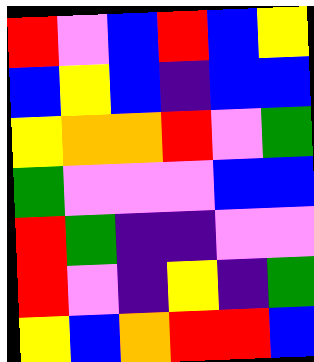[["red", "violet", "blue", "red", "blue", "yellow"], ["blue", "yellow", "blue", "indigo", "blue", "blue"], ["yellow", "orange", "orange", "red", "violet", "green"], ["green", "violet", "violet", "violet", "blue", "blue"], ["red", "green", "indigo", "indigo", "violet", "violet"], ["red", "violet", "indigo", "yellow", "indigo", "green"], ["yellow", "blue", "orange", "red", "red", "blue"]]